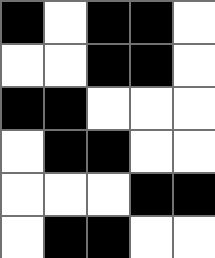[["black", "white", "black", "black", "white"], ["white", "white", "black", "black", "white"], ["black", "black", "white", "white", "white"], ["white", "black", "black", "white", "white"], ["white", "white", "white", "black", "black"], ["white", "black", "black", "white", "white"]]